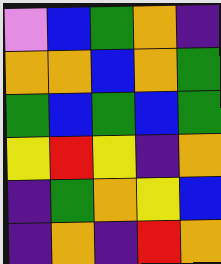[["violet", "blue", "green", "orange", "indigo"], ["orange", "orange", "blue", "orange", "green"], ["green", "blue", "green", "blue", "green"], ["yellow", "red", "yellow", "indigo", "orange"], ["indigo", "green", "orange", "yellow", "blue"], ["indigo", "orange", "indigo", "red", "orange"]]